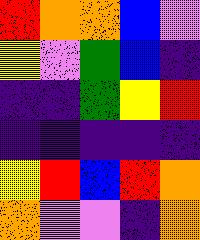[["red", "orange", "orange", "blue", "violet"], ["yellow", "violet", "green", "blue", "indigo"], ["indigo", "indigo", "green", "yellow", "red"], ["indigo", "indigo", "indigo", "indigo", "indigo"], ["yellow", "red", "blue", "red", "orange"], ["orange", "violet", "violet", "indigo", "orange"]]